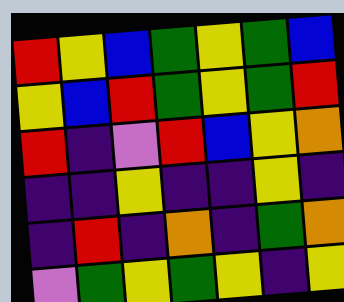[["red", "yellow", "blue", "green", "yellow", "green", "blue"], ["yellow", "blue", "red", "green", "yellow", "green", "red"], ["red", "indigo", "violet", "red", "blue", "yellow", "orange"], ["indigo", "indigo", "yellow", "indigo", "indigo", "yellow", "indigo"], ["indigo", "red", "indigo", "orange", "indigo", "green", "orange"], ["violet", "green", "yellow", "green", "yellow", "indigo", "yellow"]]